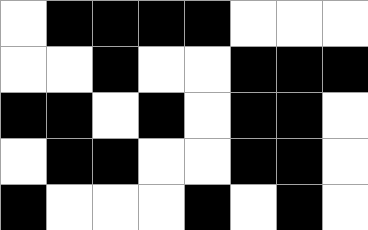[["white", "black", "black", "black", "black", "white", "white", "white"], ["white", "white", "black", "white", "white", "black", "black", "black"], ["black", "black", "white", "black", "white", "black", "black", "white"], ["white", "black", "black", "white", "white", "black", "black", "white"], ["black", "white", "white", "white", "black", "white", "black", "white"]]